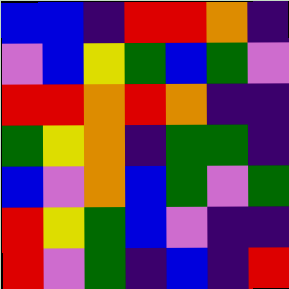[["blue", "blue", "indigo", "red", "red", "orange", "indigo"], ["violet", "blue", "yellow", "green", "blue", "green", "violet"], ["red", "red", "orange", "red", "orange", "indigo", "indigo"], ["green", "yellow", "orange", "indigo", "green", "green", "indigo"], ["blue", "violet", "orange", "blue", "green", "violet", "green"], ["red", "yellow", "green", "blue", "violet", "indigo", "indigo"], ["red", "violet", "green", "indigo", "blue", "indigo", "red"]]